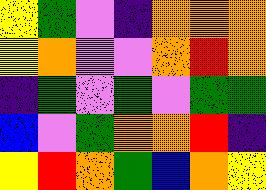[["yellow", "green", "violet", "indigo", "orange", "orange", "orange"], ["yellow", "orange", "violet", "violet", "orange", "red", "orange"], ["indigo", "green", "violet", "green", "violet", "green", "green"], ["blue", "violet", "green", "orange", "orange", "red", "indigo"], ["yellow", "red", "orange", "green", "blue", "orange", "yellow"]]